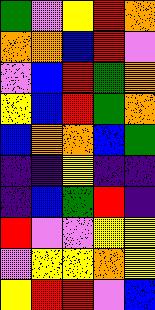[["green", "violet", "yellow", "red", "orange"], ["orange", "orange", "blue", "red", "violet"], ["violet", "blue", "red", "green", "orange"], ["yellow", "blue", "red", "green", "orange"], ["blue", "orange", "orange", "blue", "green"], ["indigo", "indigo", "yellow", "indigo", "indigo"], ["indigo", "blue", "green", "red", "indigo"], ["red", "violet", "violet", "yellow", "yellow"], ["violet", "yellow", "yellow", "orange", "yellow"], ["yellow", "red", "red", "violet", "blue"]]